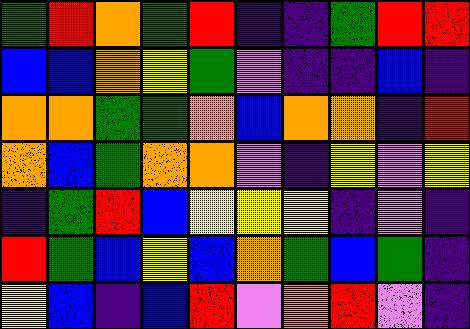[["green", "red", "orange", "green", "red", "indigo", "indigo", "green", "red", "red"], ["blue", "blue", "orange", "yellow", "green", "violet", "indigo", "indigo", "blue", "indigo"], ["orange", "orange", "green", "green", "orange", "blue", "orange", "orange", "indigo", "red"], ["orange", "blue", "green", "orange", "orange", "violet", "indigo", "yellow", "violet", "yellow"], ["indigo", "green", "red", "blue", "yellow", "yellow", "yellow", "indigo", "violet", "indigo"], ["red", "green", "blue", "yellow", "blue", "orange", "green", "blue", "green", "indigo"], ["yellow", "blue", "indigo", "blue", "red", "violet", "orange", "red", "violet", "indigo"]]